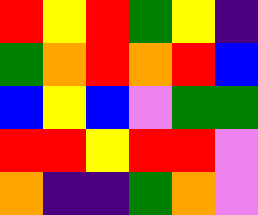[["red", "yellow", "red", "green", "yellow", "indigo"], ["green", "orange", "red", "orange", "red", "blue"], ["blue", "yellow", "blue", "violet", "green", "green"], ["red", "red", "yellow", "red", "red", "violet"], ["orange", "indigo", "indigo", "green", "orange", "violet"]]